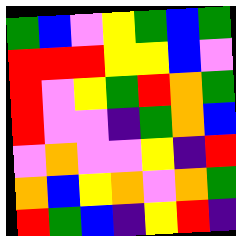[["green", "blue", "violet", "yellow", "green", "blue", "green"], ["red", "red", "red", "yellow", "yellow", "blue", "violet"], ["red", "violet", "yellow", "green", "red", "orange", "green"], ["red", "violet", "violet", "indigo", "green", "orange", "blue"], ["violet", "orange", "violet", "violet", "yellow", "indigo", "red"], ["orange", "blue", "yellow", "orange", "violet", "orange", "green"], ["red", "green", "blue", "indigo", "yellow", "red", "indigo"]]